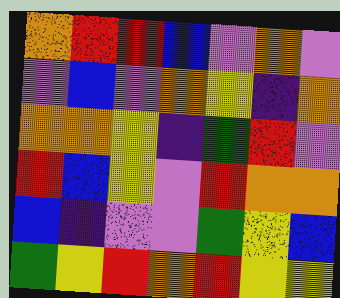[["orange", "red", "red", "blue", "violet", "orange", "violet"], ["violet", "blue", "violet", "orange", "yellow", "indigo", "orange"], ["orange", "orange", "yellow", "indigo", "green", "red", "violet"], ["red", "blue", "yellow", "violet", "red", "orange", "orange"], ["blue", "indigo", "violet", "violet", "green", "yellow", "blue"], ["green", "yellow", "red", "orange", "red", "yellow", "yellow"]]